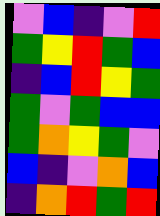[["violet", "blue", "indigo", "violet", "red"], ["green", "yellow", "red", "green", "blue"], ["indigo", "blue", "red", "yellow", "green"], ["green", "violet", "green", "blue", "blue"], ["green", "orange", "yellow", "green", "violet"], ["blue", "indigo", "violet", "orange", "blue"], ["indigo", "orange", "red", "green", "red"]]